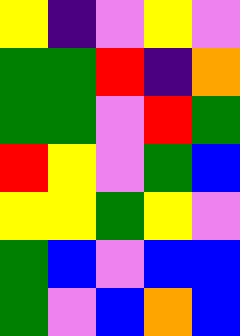[["yellow", "indigo", "violet", "yellow", "violet"], ["green", "green", "red", "indigo", "orange"], ["green", "green", "violet", "red", "green"], ["red", "yellow", "violet", "green", "blue"], ["yellow", "yellow", "green", "yellow", "violet"], ["green", "blue", "violet", "blue", "blue"], ["green", "violet", "blue", "orange", "blue"]]